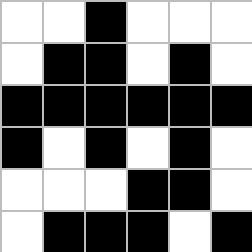[["white", "white", "black", "white", "white", "white"], ["white", "black", "black", "white", "black", "white"], ["black", "black", "black", "black", "black", "black"], ["black", "white", "black", "white", "black", "white"], ["white", "white", "white", "black", "black", "white"], ["white", "black", "black", "black", "white", "black"]]